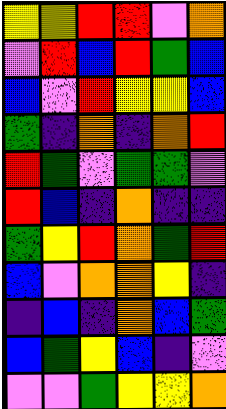[["yellow", "yellow", "red", "red", "violet", "orange"], ["violet", "red", "blue", "red", "green", "blue"], ["blue", "violet", "red", "yellow", "yellow", "blue"], ["green", "indigo", "orange", "indigo", "orange", "red"], ["red", "green", "violet", "green", "green", "violet"], ["red", "blue", "indigo", "orange", "indigo", "indigo"], ["green", "yellow", "red", "orange", "green", "red"], ["blue", "violet", "orange", "orange", "yellow", "indigo"], ["indigo", "blue", "indigo", "orange", "blue", "green"], ["blue", "green", "yellow", "blue", "indigo", "violet"], ["violet", "violet", "green", "yellow", "yellow", "orange"]]